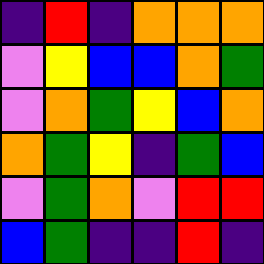[["indigo", "red", "indigo", "orange", "orange", "orange"], ["violet", "yellow", "blue", "blue", "orange", "green"], ["violet", "orange", "green", "yellow", "blue", "orange"], ["orange", "green", "yellow", "indigo", "green", "blue"], ["violet", "green", "orange", "violet", "red", "red"], ["blue", "green", "indigo", "indigo", "red", "indigo"]]